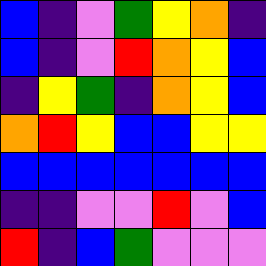[["blue", "indigo", "violet", "green", "yellow", "orange", "indigo"], ["blue", "indigo", "violet", "red", "orange", "yellow", "blue"], ["indigo", "yellow", "green", "indigo", "orange", "yellow", "blue"], ["orange", "red", "yellow", "blue", "blue", "yellow", "yellow"], ["blue", "blue", "blue", "blue", "blue", "blue", "blue"], ["indigo", "indigo", "violet", "violet", "red", "violet", "blue"], ["red", "indigo", "blue", "green", "violet", "violet", "violet"]]